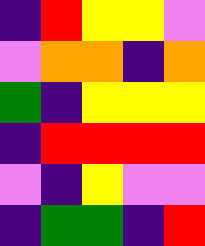[["indigo", "red", "yellow", "yellow", "violet"], ["violet", "orange", "orange", "indigo", "orange"], ["green", "indigo", "yellow", "yellow", "yellow"], ["indigo", "red", "red", "red", "red"], ["violet", "indigo", "yellow", "violet", "violet"], ["indigo", "green", "green", "indigo", "red"]]